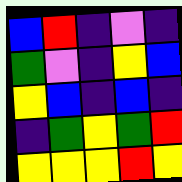[["blue", "red", "indigo", "violet", "indigo"], ["green", "violet", "indigo", "yellow", "blue"], ["yellow", "blue", "indigo", "blue", "indigo"], ["indigo", "green", "yellow", "green", "red"], ["yellow", "yellow", "yellow", "red", "yellow"]]